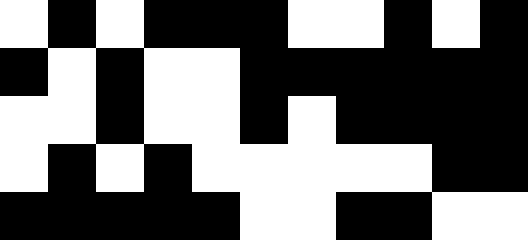[["white", "black", "white", "black", "black", "black", "white", "white", "black", "white", "black"], ["black", "white", "black", "white", "white", "black", "black", "black", "black", "black", "black"], ["white", "white", "black", "white", "white", "black", "white", "black", "black", "black", "black"], ["white", "black", "white", "black", "white", "white", "white", "white", "white", "black", "black"], ["black", "black", "black", "black", "black", "white", "white", "black", "black", "white", "white"]]